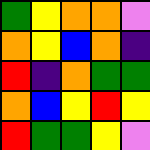[["green", "yellow", "orange", "orange", "violet"], ["orange", "yellow", "blue", "orange", "indigo"], ["red", "indigo", "orange", "green", "green"], ["orange", "blue", "yellow", "red", "yellow"], ["red", "green", "green", "yellow", "violet"]]